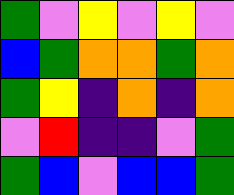[["green", "violet", "yellow", "violet", "yellow", "violet"], ["blue", "green", "orange", "orange", "green", "orange"], ["green", "yellow", "indigo", "orange", "indigo", "orange"], ["violet", "red", "indigo", "indigo", "violet", "green"], ["green", "blue", "violet", "blue", "blue", "green"]]